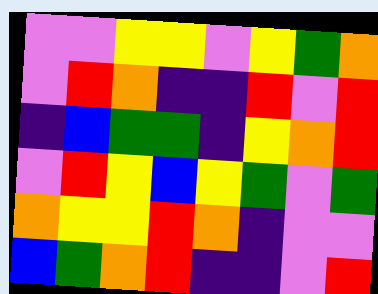[["violet", "violet", "yellow", "yellow", "violet", "yellow", "green", "orange"], ["violet", "red", "orange", "indigo", "indigo", "red", "violet", "red"], ["indigo", "blue", "green", "green", "indigo", "yellow", "orange", "red"], ["violet", "red", "yellow", "blue", "yellow", "green", "violet", "green"], ["orange", "yellow", "yellow", "red", "orange", "indigo", "violet", "violet"], ["blue", "green", "orange", "red", "indigo", "indigo", "violet", "red"]]